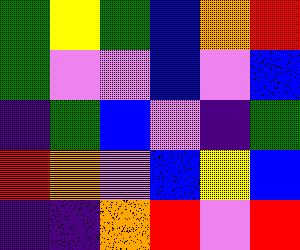[["green", "yellow", "green", "blue", "orange", "red"], ["green", "violet", "violet", "blue", "violet", "blue"], ["indigo", "green", "blue", "violet", "indigo", "green"], ["red", "orange", "violet", "blue", "yellow", "blue"], ["indigo", "indigo", "orange", "red", "violet", "red"]]